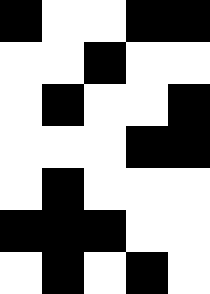[["black", "white", "white", "black", "black"], ["white", "white", "black", "white", "white"], ["white", "black", "white", "white", "black"], ["white", "white", "white", "black", "black"], ["white", "black", "white", "white", "white"], ["black", "black", "black", "white", "white"], ["white", "black", "white", "black", "white"]]